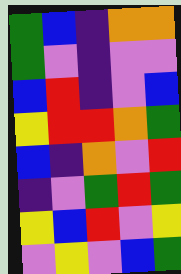[["green", "blue", "indigo", "orange", "orange"], ["green", "violet", "indigo", "violet", "violet"], ["blue", "red", "indigo", "violet", "blue"], ["yellow", "red", "red", "orange", "green"], ["blue", "indigo", "orange", "violet", "red"], ["indigo", "violet", "green", "red", "green"], ["yellow", "blue", "red", "violet", "yellow"], ["violet", "yellow", "violet", "blue", "green"]]